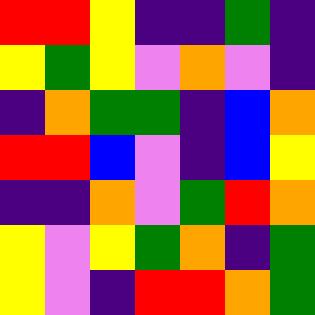[["red", "red", "yellow", "indigo", "indigo", "green", "indigo"], ["yellow", "green", "yellow", "violet", "orange", "violet", "indigo"], ["indigo", "orange", "green", "green", "indigo", "blue", "orange"], ["red", "red", "blue", "violet", "indigo", "blue", "yellow"], ["indigo", "indigo", "orange", "violet", "green", "red", "orange"], ["yellow", "violet", "yellow", "green", "orange", "indigo", "green"], ["yellow", "violet", "indigo", "red", "red", "orange", "green"]]